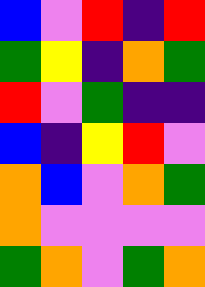[["blue", "violet", "red", "indigo", "red"], ["green", "yellow", "indigo", "orange", "green"], ["red", "violet", "green", "indigo", "indigo"], ["blue", "indigo", "yellow", "red", "violet"], ["orange", "blue", "violet", "orange", "green"], ["orange", "violet", "violet", "violet", "violet"], ["green", "orange", "violet", "green", "orange"]]